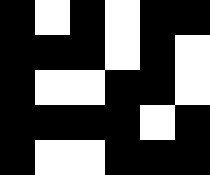[["black", "white", "black", "white", "black", "black"], ["black", "black", "black", "white", "black", "white"], ["black", "white", "white", "black", "black", "white"], ["black", "black", "black", "black", "white", "black"], ["black", "white", "white", "black", "black", "black"]]